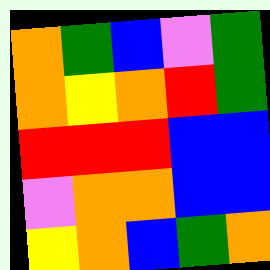[["orange", "green", "blue", "violet", "green"], ["orange", "yellow", "orange", "red", "green"], ["red", "red", "red", "blue", "blue"], ["violet", "orange", "orange", "blue", "blue"], ["yellow", "orange", "blue", "green", "orange"]]